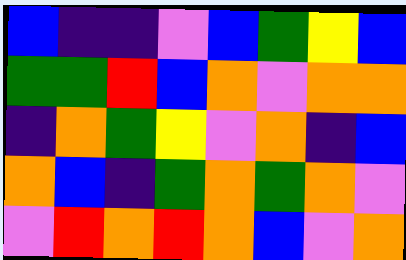[["blue", "indigo", "indigo", "violet", "blue", "green", "yellow", "blue"], ["green", "green", "red", "blue", "orange", "violet", "orange", "orange"], ["indigo", "orange", "green", "yellow", "violet", "orange", "indigo", "blue"], ["orange", "blue", "indigo", "green", "orange", "green", "orange", "violet"], ["violet", "red", "orange", "red", "orange", "blue", "violet", "orange"]]